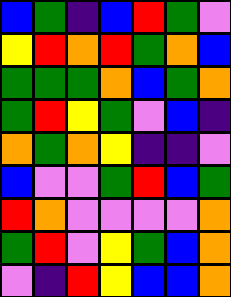[["blue", "green", "indigo", "blue", "red", "green", "violet"], ["yellow", "red", "orange", "red", "green", "orange", "blue"], ["green", "green", "green", "orange", "blue", "green", "orange"], ["green", "red", "yellow", "green", "violet", "blue", "indigo"], ["orange", "green", "orange", "yellow", "indigo", "indigo", "violet"], ["blue", "violet", "violet", "green", "red", "blue", "green"], ["red", "orange", "violet", "violet", "violet", "violet", "orange"], ["green", "red", "violet", "yellow", "green", "blue", "orange"], ["violet", "indigo", "red", "yellow", "blue", "blue", "orange"]]